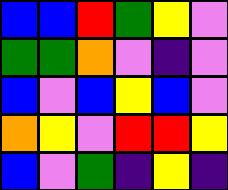[["blue", "blue", "red", "green", "yellow", "violet"], ["green", "green", "orange", "violet", "indigo", "violet"], ["blue", "violet", "blue", "yellow", "blue", "violet"], ["orange", "yellow", "violet", "red", "red", "yellow"], ["blue", "violet", "green", "indigo", "yellow", "indigo"]]